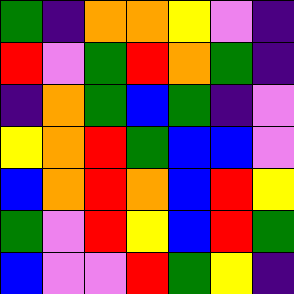[["green", "indigo", "orange", "orange", "yellow", "violet", "indigo"], ["red", "violet", "green", "red", "orange", "green", "indigo"], ["indigo", "orange", "green", "blue", "green", "indigo", "violet"], ["yellow", "orange", "red", "green", "blue", "blue", "violet"], ["blue", "orange", "red", "orange", "blue", "red", "yellow"], ["green", "violet", "red", "yellow", "blue", "red", "green"], ["blue", "violet", "violet", "red", "green", "yellow", "indigo"]]